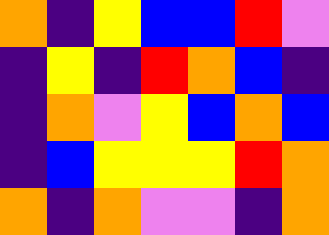[["orange", "indigo", "yellow", "blue", "blue", "red", "violet"], ["indigo", "yellow", "indigo", "red", "orange", "blue", "indigo"], ["indigo", "orange", "violet", "yellow", "blue", "orange", "blue"], ["indigo", "blue", "yellow", "yellow", "yellow", "red", "orange"], ["orange", "indigo", "orange", "violet", "violet", "indigo", "orange"]]